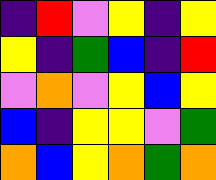[["indigo", "red", "violet", "yellow", "indigo", "yellow"], ["yellow", "indigo", "green", "blue", "indigo", "red"], ["violet", "orange", "violet", "yellow", "blue", "yellow"], ["blue", "indigo", "yellow", "yellow", "violet", "green"], ["orange", "blue", "yellow", "orange", "green", "orange"]]